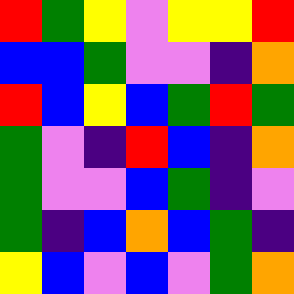[["red", "green", "yellow", "violet", "yellow", "yellow", "red"], ["blue", "blue", "green", "violet", "violet", "indigo", "orange"], ["red", "blue", "yellow", "blue", "green", "red", "green"], ["green", "violet", "indigo", "red", "blue", "indigo", "orange"], ["green", "violet", "violet", "blue", "green", "indigo", "violet"], ["green", "indigo", "blue", "orange", "blue", "green", "indigo"], ["yellow", "blue", "violet", "blue", "violet", "green", "orange"]]